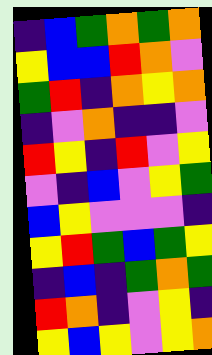[["indigo", "blue", "green", "orange", "green", "orange"], ["yellow", "blue", "blue", "red", "orange", "violet"], ["green", "red", "indigo", "orange", "yellow", "orange"], ["indigo", "violet", "orange", "indigo", "indigo", "violet"], ["red", "yellow", "indigo", "red", "violet", "yellow"], ["violet", "indigo", "blue", "violet", "yellow", "green"], ["blue", "yellow", "violet", "violet", "violet", "indigo"], ["yellow", "red", "green", "blue", "green", "yellow"], ["indigo", "blue", "indigo", "green", "orange", "green"], ["red", "orange", "indigo", "violet", "yellow", "indigo"], ["yellow", "blue", "yellow", "violet", "yellow", "orange"]]